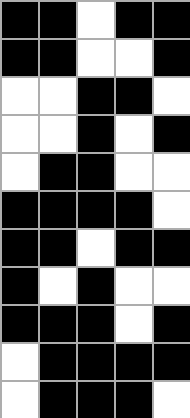[["black", "black", "white", "black", "black"], ["black", "black", "white", "white", "black"], ["white", "white", "black", "black", "white"], ["white", "white", "black", "white", "black"], ["white", "black", "black", "white", "white"], ["black", "black", "black", "black", "white"], ["black", "black", "white", "black", "black"], ["black", "white", "black", "white", "white"], ["black", "black", "black", "white", "black"], ["white", "black", "black", "black", "black"], ["white", "black", "black", "black", "white"]]